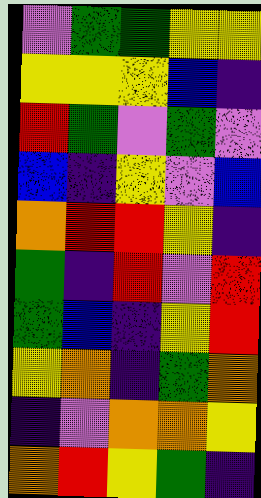[["violet", "green", "green", "yellow", "yellow"], ["yellow", "yellow", "yellow", "blue", "indigo"], ["red", "green", "violet", "green", "violet"], ["blue", "indigo", "yellow", "violet", "blue"], ["orange", "red", "red", "yellow", "indigo"], ["green", "indigo", "red", "violet", "red"], ["green", "blue", "indigo", "yellow", "red"], ["yellow", "orange", "indigo", "green", "orange"], ["indigo", "violet", "orange", "orange", "yellow"], ["orange", "red", "yellow", "green", "indigo"]]